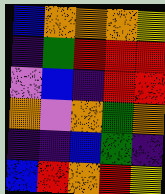[["blue", "orange", "orange", "orange", "yellow"], ["indigo", "green", "red", "red", "red"], ["violet", "blue", "indigo", "red", "red"], ["orange", "violet", "orange", "green", "orange"], ["indigo", "indigo", "blue", "green", "indigo"], ["blue", "red", "orange", "red", "yellow"]]